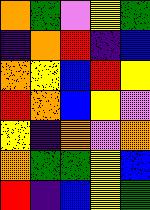[["orange", "green", "violet", "yellow", "green"], ["indigo", "orange", "red", "indigo", "blue"], ["orange", "yellow", "blue", "red", "yellow"], ["red", "orange", "blue", "yellow", "violet"], ["yellow", "indigo", "orange", "violet", "orange"], ["orange", "green", "green", "yellow", "blue"], ["red", "indigo", "blue", "yellow", "green"]]